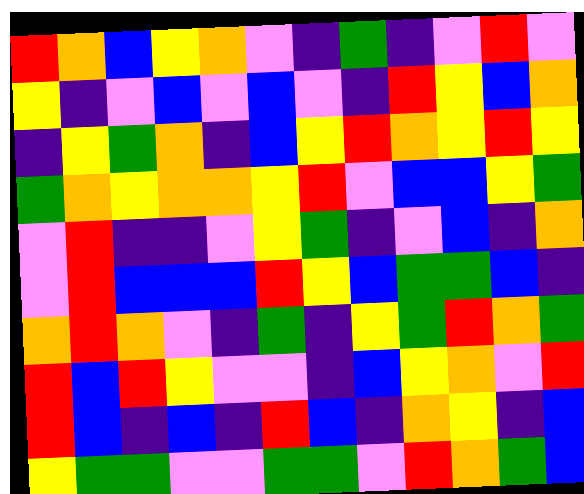[["red", "orange", "blue", "yellow", "orange", "violet", "indigo", "green", "indigo", "violet", "red", "violet"], ["yellow", "indigo", "violet", "blue", "violet", "blue", "violet", "indigo", "red", "yellow", "blue", "orange"], ["indigo", "yellow", "green", "orange", "indigo", "blue", "yellow", "red", "orange", "yellow", "red", "yellow"], ["green", "orange", "yellow", "orange", "orange", "yellow", "red", "violet", "blue", "blue", "yellow", "green"], ["violet", "red", "indigo", "indigo", "violet", "yellow", "green", "indigo", "violet", "blue", "indigo", "orange"], ["violet", "red", "blue", "blue", "blue", "red", "yellow", "blue", "green", "green", "blue", "indigo"], ["orange", "red", "orange", "violet", "indigo", "green", "indigo", "yellow", "green", "red", "orange", "green"], ["red", "blue", "red", "yellow", "violet", "violet", "indigo", "blue", "yellow", "orange", "violet", "red"], ["red", "blue", "indigo", "blue", "indigo", "red", "blue", "indigo", "orange", "yellow", "indigo", "blue"], ["yellow", "green", "green", "violet", "violet", "green", "green", "violet", "red", "orange", "green", "blue"]]